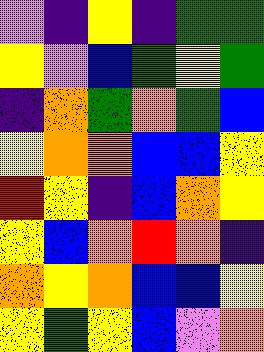[["violet", "indigo", "yellow", "indigo", "green", "green"], ["yellow", "violet", "blue", "green", "yellow", "green"], ["indigo", "orange", "green", "orange", "green", "blue"], ["yellow", "orange", "orange", "blue", "blue", "yellow"], ["red", "yellow", "indigo", "blue", "orange", "yellow"], ["yellow", "blue", "orange", "red", "orange", "indigo"], ["orange", "yellow", "orange", "blue", "blue", "yellow"], ["yellow", "green", "yellow", "blue", "violet", "orange"]]